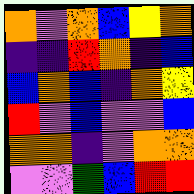[["orange", "violet", "orange", "blue", "yellow", "orange"], ["indigo", "indigo", "red", "orange", "indigo", "blue"], ["blue", "orange", "blue", "indigo", "orange", "yellow"], ["red", "violet", "blue", "violet", "violet", "blue"], ["orange", "orange", "indigo", "violet", "orange", "orange"], ["violet", "violet", "green", "blue", "red", "red"]]